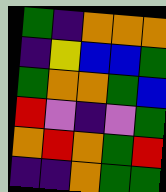[["green", "indigo", "orange", "orange", "orange"], ["indigo", "yellow", "blue", "blue", "green"], ["green", "orange", "orange", "green", "blue"], ["red", "violet", "indigo", "violet", "green"], ["orange", "red", "orange", "green", "red"], ["indigo", "indigo", "orange", "green", "green"]]